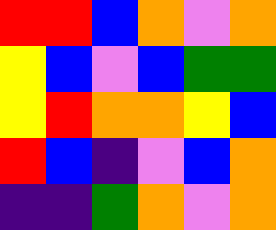[["red", "red", "blue", "orange", "violet", "orange"], ["yellow", "blue", "violet", "blue", "green", "green"], ["yellow", "red", "orange", "orange", "yellow", "blue"], ["red", "blue", "indigo", "violet", "blue", "orange"], ["indigo", "indigo", "green", "orange", "violet", "orange"]]